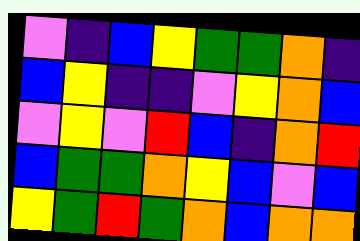[["violet", "indigo", "blue", "yellow", "green", "green", "orange", "indigo"], ["blue", "yellow", "indigo", "indigo", "violet", "yellow", "orange", "blue"], ["violet", "yellow", "violet", "red", "blue", "indigo", "orange", "red"], ["blue", "green", "green", "orange", "yellow", "blue", "violet", "blue"], ["yellow", "green", "red", "green", "orange", "blue", "orange", "orange"]]